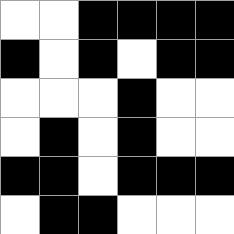[["white", "white", "black", "black", "black", "black"], ["black", "white", "black", "white", "black", "black"], ["white", "white", "white", "black", "white", "white"], ["white", "black", "white", "black", "white", "white"], ["black", "black", "white", "black", "black", "black"], ["white", "black", "black", "white", "white", "white"]]